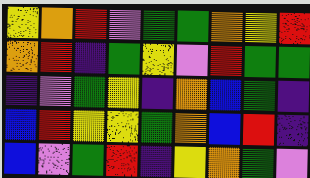[["yellow", "orange", "red", "violet", "green", "green", "orange", "yellow", "red"], ["orange", "red", "indigo", "green", "yellow", "violet", "red", "green", "green"], ["indigo", "violet", "green", "yellow", "indigo", "orange", "blue", "green", "indigo"], ["blue", "red", "yellow", "yellow", "green", "orange", "blue", "red", "indigo"], ["blue", "violet", "green", "red", "indigo", "yellow", "orange", "green", "violet"]]